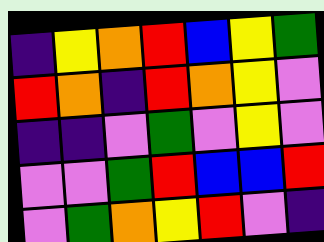[["indigo", "yellow", "orange", "red", "blue", "yellow", "green"], ["red", "orange", "indigo", "red", "orange", "yellow", "violet"], ["indigo", "indigo", "violet", "green", "violet", "yellow", "violet"], ["violet", "violet", "green", "red", "blue", "blue", "red"], ["violet", "green", "orange", "yellow", "red", "violet", "indigo"]]